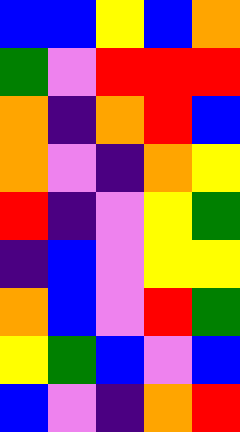[["blue", "blue", "yellow", "blue", "orange"], ["green", "violet", "red", "red", "red"], ["orange", "indigo", "orange", "red", "blue"], ["orange", "violet", "indigo", "orange", "yellow"], ["red", "indigo", "violet", "yellow", "green"], ["indigo", "blue", "violet", "yellow", "yellow"], ["orange", "blue", "violet", "red", "green"], ["yellow", "green", "blue", "violet", "blue"], ["blue", "violet", "indigo", "orange", "red"]]